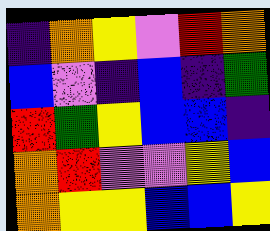[["indigo", "orange", "yellow", "violet", "red", "orange"], ["blue", "violet", "indigo", "blue", "indigo", "green"], ["red", "green", "yellow", "blue", "blue", "indigo"], ["orange", "red", "violet", "violet", "yellow", "blue"], ["orange", "yellow", "yellow", "blue", "blue", "yellow"]]